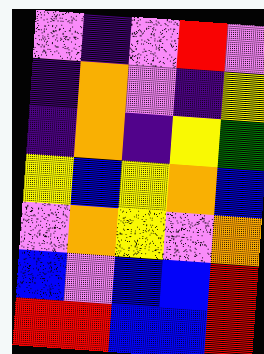[["violet", "indigo", "violet", "red", "violet"], ["indigo", "orange", "violet", "indigo", "yellow"], ["indigo", "orange", "indigo", "yellow", "green"], ["yellow", "blue", "yellow", "orange", "blue"], ["violet", "orange", "yellow", "violet", "orange"], ["blue", "violet", "blue", "blue", "red"], ["red", "red", "blue", "blue", "red"]]